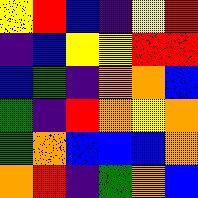[["yellow", "red", "blue", "indigo", "yellow", "red"], ["indigo", "blue", "yellow", "yellow", "red", "red"], ["blue", "green", "indigo", "orange", "orange", "blue"], ["green", "indigo", "red", "orange", "yellow", "orange"], ["green", "orange", "blue", "blue", "blue", "orange"], ["orange", "red", "indigo", "green", "orange", "blue"]]